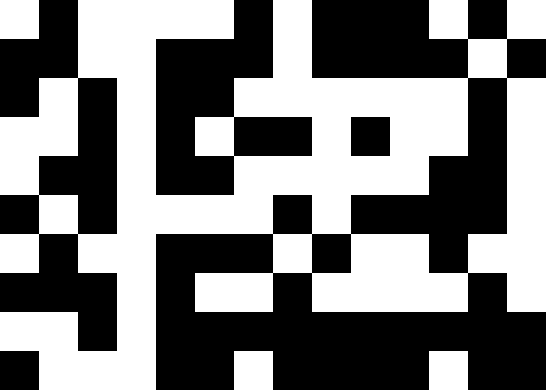[["white", "black", "white", "white", "white", "white", "black", "white", "black", "black", "black", "white", "black", "white"], ["black", "black", "white", "white", "black", "black", "black", "white", "black", "black", "black", "black", "white", "black"], ["black", "white", "black", "white", "black", "black", "white", "white", "white", "white", "white", "white", "black", "white"], ["white", "white", "black", "white", "black", "white", "black", "black", "white", "black", "white", "white", "black", "white"], ["white", "black", "black", "white", "black", "black", "white", "white", "white", "white", "white", "black", "black", "white"], ["black", "white", "black", "white", "white", "white", "white", "black", "white", "black", "black", "black", "black", "white"], ["white", "black", "white", "white", "black", "black", "black", "white", "black", "white", "white", "black", "white", "white"], ["black", "black", "black", "white", "black", "white", "white", "black", "white", "white", "white", "white", "black", "white"], ["white", "white", "black", "white", "black", "black", "black", "black", "black", "black", "black", "black", "black", "black"], ["black", "white", "white", "white", "black", "black", "white", "black", "black", "black", "black", "white", "black", "black"]]